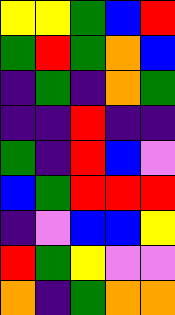[["yellow", "yellow", "green", "blue", "red"], ["green", "red", "green", "orange", "blue"], ["indigo", "green", "indigo", "orange", "green"], ["indigo", "indigo", "red", "indigo", "indigo"], ["green", "indigo", "red", "blue", "violet"], ["blue", "green", "red", "red", "red"], ["indigo", "violet", "blue", "blue", "yellow"], ["red", "green", "yellow", "violet", "violet"], ["orange", "indigo", "green", "orange", "orange"]]